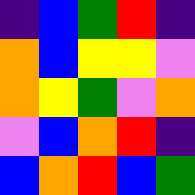[["indigo", "blue", "green", "red", "indigo"], ["orange", "blue", "yellow", "yellow", "violet"], ["orange", "yellow", "green", "violet", "orange"], ["violet", "blue", "orange", "red", "indigo"], ["blue", "orange", "red", "blue", "green"]]